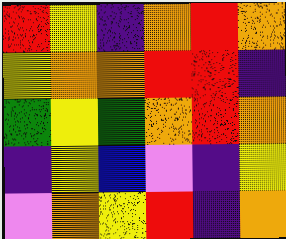[["red", "yellow", "indigo", "orange", "red", "orange"], ["yellow", "orange", "orange", "red", "red", "indigo"], ["green", "yellow", "green", "orange", "red", "orange"], ["indigo", "yellow", "blue", "violet", "indigo", "yellow"], ["violet", "orange", "yellow", "red", "indigo", "orange"]]